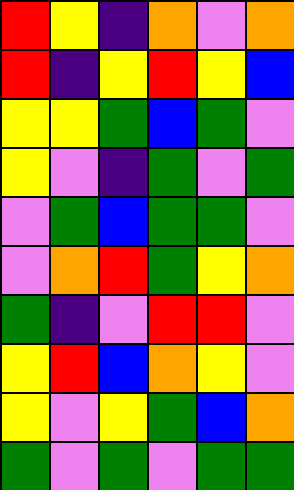[["red", "yellow", "indigo", "orange", "violet", "orange"], ["red", "indigo", "yellow", "red", "yellow", "blue"], ["yellow", "yellow", "green", "blue", "green", "violet"], ["yellow", "violet", "indigo", "green", "violet", "green"], ["violet", "green", "blue", "green", "green", "violet"], ["violet", "orange", "red", "green", "yellow", "orange"], ["green", "indigo", "violet", "red", "red", "violet"], ["yellow", "red", "blue", "orange", "yellow", "violet"], ["yellow", "violet", "yellow", "green", "blue", "orange"], ["green", "violet", "green", "violet", "green", "green"]]